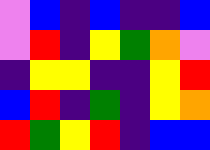[["violet", "blue", "indigo", "blue", "indigo", "indigo", "blue"], ["violet", "red", "indigo", "yellow", "green", "orange", "violet"], ["indigo", "yellow", "yellow", "indigo", "indigo", "yellow", "red"], ["blue", "red", "indigo", "green", "indigo", "yellow", "orange"], ["red", "green", "yellow", "red", "indigo", "blue", "blue"]]